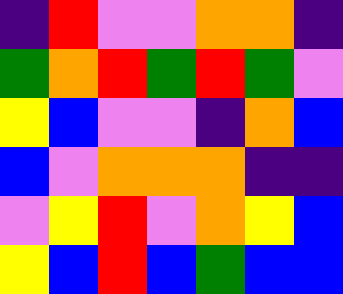[["indigo", "red", "violet", "violet", "orange", "orange", "indigo"], ["green", "orange", "red", "green", "red", "green", "violet"], ["yellow", "blue", "violet", "violet", "indigo", "orange", "blue"], ["blue", "violet", "orange", "orange", "orange", "indigo", "indigo"], ["violet", "yellow", "red", "violet", "orange", "yellow", "blue"], ["yellow", "blue", "red", "blue", "green", "blue", "blue"]]